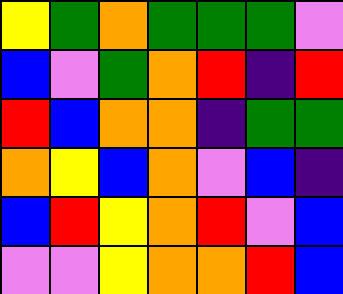[["yellow", "green", "orange", "green", "green", "green", "violet"], ["blue", "violet", "green", "orange", "red", "indigo", "red"], ["red", "blue", "orange", "orange", "indigo", "green", "green"], ["orange", "yellow", "blue", "orange", "violet", "blue", "indigo"], ["blue", "red", "yellow", "orange", "red", "violet", "blue"], ["violet", "violet", "yellow", "orange", "orange", "red", "blue"]]